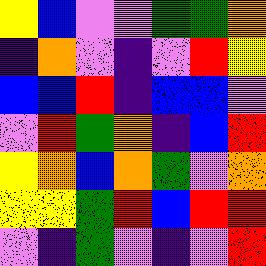[["yellow", "blue", "violet", "violet", "green", "green", "orange"], ["indigo", "orange", "violet", "indigo", "violet", "red", "yellow"], ["blue", "blue", "red", "indigo", "blue", "blue", "violet"], ["violet", "red", "green", "orange", "indigo", "blue", "red"], ["yellow", "orange", "blue", "orange", "green", "violet", "orange"], ["yellow", "yellow", "green", "red", "blue", "red", "red"], ["violet", "indigo", "green", "violet", "indigo", "violet", "red"]]